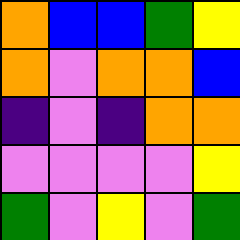[["orange", "blue", "blue", "green", "yellow"], ["orange", "violet", "orange", "orange", "blue"], ["indigo", "violet", "indigo", "orange", "orange"], ["violet", "violet", "violet", "violet", "yellow"], ["green", "violet", "yellow", "violet", "green"]]